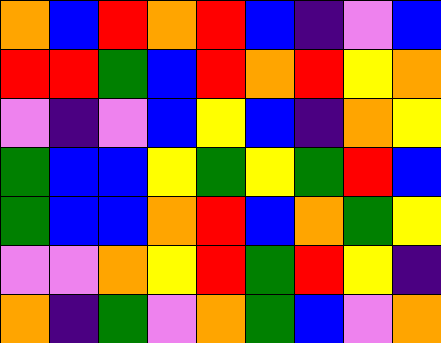[["orange", "blue", "red", "orange", "red", "blue", "indigo", "violet", "blue"], ["red", "red", "green", "blue", "red", "orange", "red", "yellow", "orange"], ["violet", "indigo", "violet", "blue", "yellow", "blue", "indigo", "orange", "yellow"], ["green", "blue", "blue", "yellow", "green", "yellow", "green", "red", "blue"], ["green", "blue", "blue", "orange", "red", "blue", "orange", "green", "yellow"], ["violet", "violet", "orange", "yellow", "red", "green", "red", "yellow", "indigo"], ["orange", "indigo", "green", "violet", "orange", "green", "blue", "violet", "orange"]]